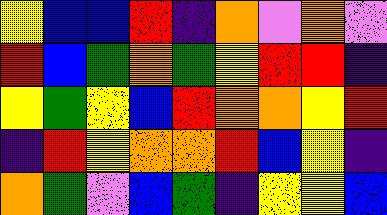[["yellow", "blue", "blue", "red", "indigo", "orange", "violet", "orange", "violet"], ["red", "blue", "green", "orange", "green", "yellow", "red", "red", "indigo"], ["yellow", "green", "yellow", "blue", "red", "orange", "orange", "yellow", "red"], ["indigo", "red", "yellow", "orange", "orange", "red", "blue", "yellow", "indigo"], ["orange", "green", "violet", "blue", "green", "indigo", "yellow", "yellow", "blue"]]